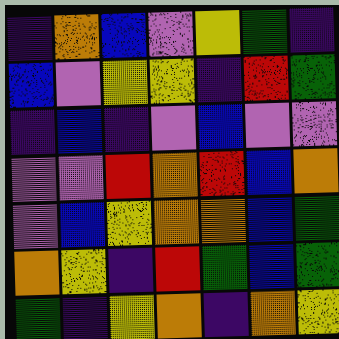[["indigo", "orange", "blue", "violet", "yellow", "green", "indigo"], ["blue", "violet", "yellow", "yellow", "indigo", "red", "green"], ["indigo", "blue", "indigo", "violet", "blue", "violet", "violet"], ["violet", "violet", "red", "orange", "red", "blue", "orange"], ["violet", "blue", "yellow", "orange", "orange", "blue", "green"], ["orange", "yellow", "indigo", "red", "green", "blue", "green"], ["green", "indigo", "yellow", "orange", "indigo", "orange", "yellow"]]